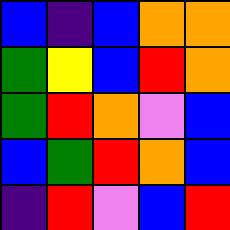[["blue", "indigo", "blue", "orange", "orange"], ["green", "yellow", "blue", "red", "orange"], ["green", "red", "orange", "violet", "blue"], ["blue", "green", "red", "orange", "blue"], ["indigo", "red", "violet", "blue", "red"]]